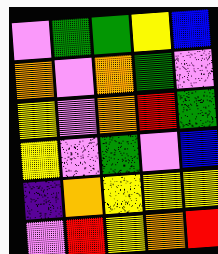[["violet", "green", "green", "yellow", "blue"], ["orange", "violet", "orange", "green", "violet"], ["yellow", "violet", "orange", "red", "green"], ["yellow", "violet", "green", "violet", "blue"], ["indigo", "orange", "yellow", "yellow", "yellow"], ["violet", "red", "yellow", "orange", "red"]]